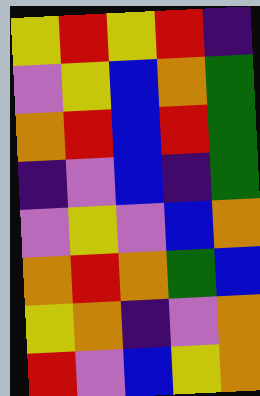[["yellow", "red", "yellow", "red", "indigo"], ["violet", "yellow", "blue", "orange", "green"], ["orange", "red", "blue", "red", "green"], ["indigo", "violet", "blue", "indigo", "green"], ["violet", "yellow", "violet", "blue", "orange"], ["orange", "red", "orange", "green", "blue"], ["yellow", "orange", "indigo", "violet", "orange"], ["red", "violet", "blue", "yellow", "orange"]]